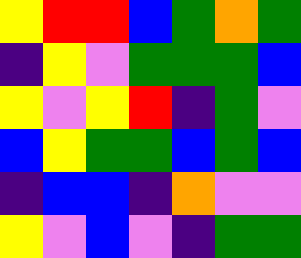[["yellow", "red", "red", "blue", "green", "orange", "green"], ["indigo", "yellow", "violet", "green", "green", "green", "blue"], ["yellow", "violet", "yellow", "red", "indigo", "green", "violet"], ["blue", "yellow", "green", "green", "blue", "green", "blue"], ["indigo", "blue", "blue", "indigo", "orange", "violet", "violet"], ["yellow", "violet", "blue", "violet", "indigo", "green", "green"]]